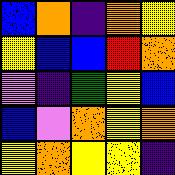[["blue", "orange", "indigo", "orange", "yellow"], ["yellow", "blue", "blue", "red", "orange"], ["violet", "indigo", "green", "yellow", "blue"], ["blue", "violet", "orange", "yellow", "orange"], ["yellow", "orange", "yellow", "yellow", "indigo"]]